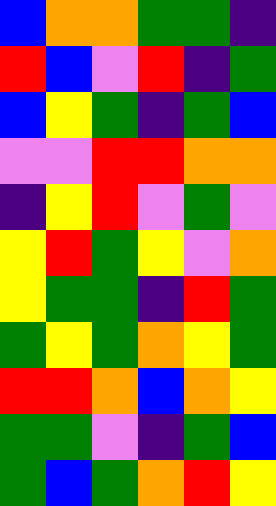[["blue", "orange", "orange", "green", "green", "indigo"], ["red", "blue", "violet", "red", "indigo", "green"], ["blue", "yellow", "green", "indigo", "green", "blue"], ["violet", "violet", "red", "red", "orange", "orange"], ["indigo", "yellow", "red", "violet", "green", "violet"], ["yellow", "red", "green", "yellow", "violet", "orange"], ["yellow", "green", "green", "indigo", "red", "green"], ["green", "yellow", "green", "orange", "yellow", "green"], ["red", "red", "orange", "blue", "orange", "yellow"], ["green", "green", "violet", "indigo", "green", "blue"], ["green", "blue", "green", "orange", "red", "yellow"]]